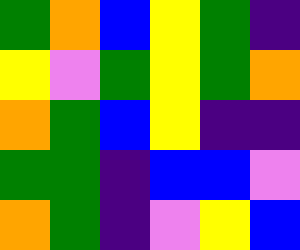[["green", "orange", "blue", "yellow", "green", "indigo"], ["yellow", "violet", "green", "yellow", "green", "orange"], ["orange", "green", "blue", "yellow", "indigo", "indigo"], ["green", "green", "indigo", "blue", "blue", "violet"], ["orange", "green", "indigo", "violet", "yellow", "blue"]]